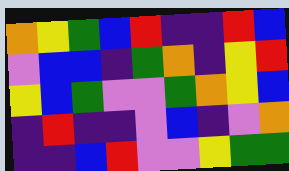[["orange", "yellow", "green", "blue", "red", "indigo", "indigo", "red", "blue"], ["violet", "blue", "blue", "indigo", "green", "orange", "indigo", "yellow", "red"], ["yellow", "blue", "green", "violet", "violet", "green", "orange", "yellow", "blue"], ["indigo", "red", "indigo", "indigo", "violet", "blue", "indigo", "violet", "orange"], ["indigo", "indigo", "blue", "red", "violet", "violet", "yellow", "green", "green"]]